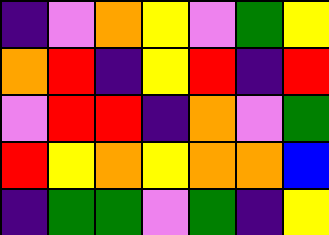[["indigo", "violet", "orange", "yellow", "violet", "green", "yellow"], ["orange", "red", "indigo", "yellow", "red", "indigo", "red"], ["violet", "red", "red", "indigo", "orange", "violet", "green"], ["red", "yellow", "orange", "yellow", "orange", "orange", "blue"], ["indigo", "green", "green", "violet", "green", "indigo", "yellow"]]